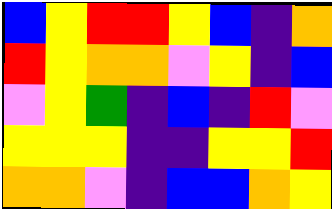[["blue", "yellow", "red", "red", "yellow", "blue", "indigo", "orange"], ["red", "yellow", "orange", "orange", "violet", "yellow", "indigo", "blue"], ["violet", "yellow", "green", "indigo", "blue", "indigo", "red", "violet"], ["yellow", "yellow", "yellow", "indigo", "indigo", "yellow", "yellow", "red"], ["orange", "orange", "violet", "indigo", "blue", "blue", "orange", "yellow"]]